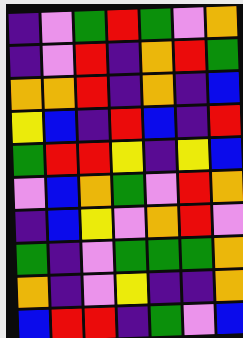[["indigo", "violet", "green", "red", "green", "violet", "orange"], ["indigo", "violet", "red", "indigo", "orange", "red", "green"], ["orange", "orange", "red", "indigo", "orange", "indigo", "blue"], ["yellow", "blue", "indigo", "red", "blue", "indigo", "red"], ["green", "red", "red", "yellow", "indigo", "yellow", "blue"], ["violet", "blue", "orange", "green", "violet", "red", "orange"], ["indigo", "blue", "yellow", "violet", "orange", "red", "violet"], ["green", "indigo", "violet", "green", "green", "green", "orange"], ["orange", "indigo", "violet", "yellow", "indigo", "indigo", "orange"], ["blue", "red", "red", "indigo", "green", "violet", "blue"]]